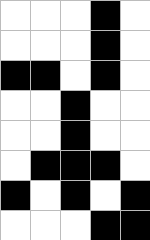[["white", "white", "white", "black", "white"], ["white", "white", "white", "black", "white"], ["black", "black", "white", "black", "white"], ["white", "white", "black", "white", "white"], ["white", "white", "black", "white", "white"], ["white", "black", "black", "black", "white"], ["black", "white", "black", "white", "black"], ["white", "white", "white", "black", "black"]]